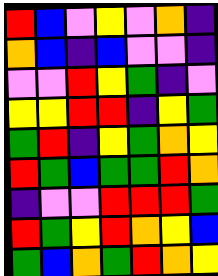[["red", "blue", "violet", "yellow", "violet", "orange", "indigo"], ["orange", "blue", "indigo", "blue", "violet", "violet", "indigo"], ["violet", "violet", "red", "yellow", "green", "indigo", "violet"], ["yellow", "yellow", "red", "red", "indigo", "yellow", "green"], ["green", "red", "indigo", "yellow", "green", "orange", "yellow"], ["red", "green", "blue", "green", "green", "red", "orange"], ["indigo", "violet", "violet", "red", "red", "red", "green"], ["red", "green", "yellow", "red", "orange", "yellow", "blue"], ["green", "blue", "orange", "green", "red", "orange", "yellow"]]